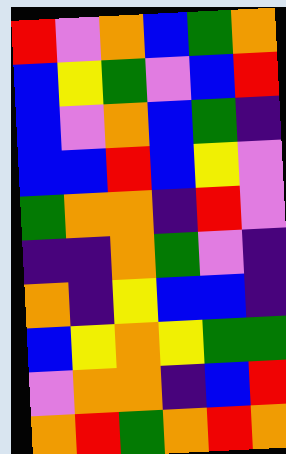[["red", "violet", "orange", "blue", "green", "orange"], ["blue", "yellow", "green", "violet", "blue", "red"], ["blue", "violet", "orange", "blue", "green", "indigo"], ["blue", "blue", "red", "blue", "yellow", "violet"], ["green", "orange", "orange", "indigo", "red", "violet"], ["indigo", "indigo", "orange", "green", "violet", "indigo"], ["orange", "indigo", "yellow", "blue", "blue", "indigo"], ["blue", "yellow", "orange", "yellow", "green", "green"], ["violet", "orange", "orange", "indigo", "blue", "red"], ["orange", "red", "green", "orange", "red", "orange"]]